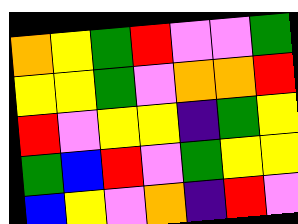[["orange", "yellow", "green", "red", "violet", "violet", "green"], ["yellow", "yellow", "green", "violet", "orange", "orange", "red"], ["red", "violet", "yellow", "yellow", "indigo", "green", "yellow"], ["green", "blue", "red", "violet", "green", "yellow", "yellow"], ["blue", "yellow", "violet", "orange", "indigo", "red", "violet"]]